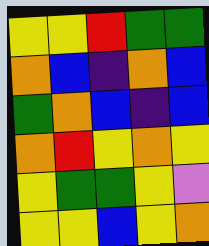[["yellow", "yellow", "red", "green", "green"], ["orange", "blue", "indigo", "orange", "blue"], ["green", "orange", "blue", "indigo", "blue"], ["orange", "red", "yellow", "orange", "yellow"], ["yellow", "green", "green", "yellow", "violet"], ["yellow", "yellow", "blue", "yellow", "orange"]]